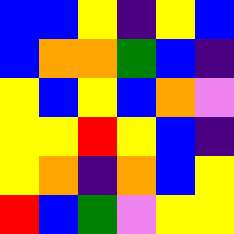[["blue", "blue", "yellow", "indigo", "yellow", "blue"], ["blue", "orange", "orange", "green", "blue", "indigo"], ["yellow", "blue", "yellow", "blue", "orange", "violet"], ["yellow", "yellow", "red", "yellow", "blue", "indigo"], ["yellow", "orange", "indigo", "orange", "blue", "yellow"], ["red", "blue", "green", "violet", "yellow", "yellow"]]